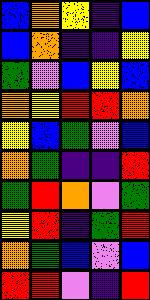[["blue", "orange", "yellow", "indigo", "blue"], ["blue", "orange", "indigo", "indigo", "yellow"], ["green", "violet", "blue", "yellow", "blue"], ["orange", "yellow", "red", "red", "orange"], ["yellow", "blue", "green", "violet", "blue"], ["orange", "green", "indigo", "indigo", "red"], ["green", "red", "orange", "violet", "green"], ["yellow", "red", "indigo", "green", "red"], ["orange", "green", "blue", "violet", "blue"], ["red", "red", "violet", "indigo", "red"]]